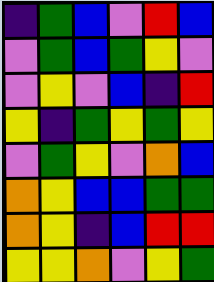[["indigo", "green", "blue", "violet", "red", "blue"], ["violet", "green", "blue", "green", "yellow", "violet"], ["violet", "yellow", "violet", "blue", "indigo", "red"], ["yellow", "indigo", "green", "yellow", "green", "yellow"], ["violet", "green", "yellow", "violet", "orange", "blue"], ["orange", "yellow", "blue", "blue", "green", "green"], ["orange", "yellow", "indigo", "blue", "red", "red"], ["yellow", "yellow", "orange", "violet", "yellow", "green"]]